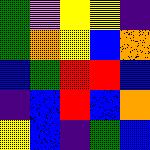[["green", "violet", "yellow", "yellow", "indigo"], ["green", "orange", "yellow", "blue", "orange"], ["blue", "green", "red", "red", "blue"], ["indigo", "blue", "red", "blue", "orange"], ["yellow", "blue", "indigo", "green", "blue"]]